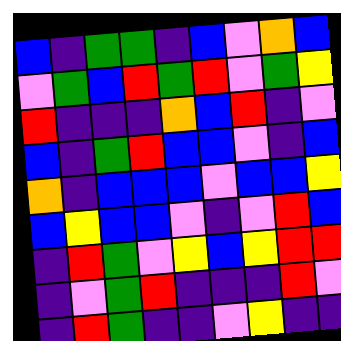[["blue", "indigo", "green", "green", "indigo", "blue", "violet", "orange", "blue"], ["violet", "green", "blue", "red", "green", "red", "violet", "green", "yellow"], ["red", "indigo", "indigo", "indigo", "orange", "blue", "red", "indigo", "violet"], ["blue", "indigo", "green", "red", "blue", "blue", "violet", "indigo", "blue"], ["orange", "indigo", "blue", "blue", "blue", "violet", "blue", "blue", "yellow"], ["blue", "yellow", "blue", "blue", "violet", "indigo", "violet", "red", "blue"], ["indigo", "red", "green", "violet", "yellow", "blue", "yellow", "red", "red"], ["indigo", "violet", "green", "red", "indigo", "indigo", "indigo", "red", "violet"], ["indigo", "red", "green", "indigo", "indigo", "violet", "yellow", "indigo", "indigo"]]